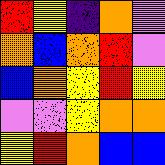[["red", "yellow", "indigo", "orange", "violet"], ["orange", "blue", "orange", "red", "violet"], ["blue", "orange", "yellow", "red", "yellow"], ["violet", "violet", "yellow", "orange", "orange"], ["yellow", "red", "orange", "blue", "blue"]]